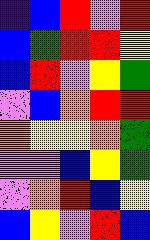[["indigo", "blue", "red", "violet", "red"], ["blue", "green", "red", "red", "yellow"], ["blue", "red", "violet", "yellow", "green"], ["violet", "blue", "orange", "red", "red"], ["orange", "yellow", "yellow", "orange", "green"], ["violet", "violet", "blue", "yellow", "green"], ["violet", "orange", "red", "blue", "yellow"], ["blue", "yellow", "violet", "red", "blue"]]